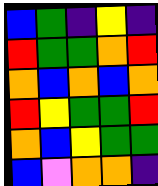[["blue", "green", "indigo", "yellow", "indigo"], ["red", "green", "green", "orange", "red"], ["orange", "blue", "orange", "blue", "orange"], ["red", "yellow", "green", "green", "red"], ["orange", "blue", "yellow", "green", "green"], ["blue", "violet", "orange", "orange", "indigo"]]